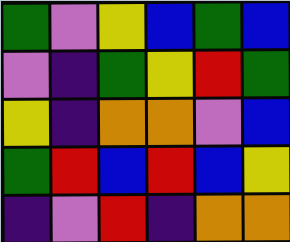[["green", "violet", "yellow", "blue", "green", "blue"], ["violet", "indigo", "green", "yellow", "red", "green"], ["yellow", "indigo", "orange", "orange", "violet", "blue"], ["green", "red", "blue", "red", "blue", "yellow"], ["indigo", "violet", "red", "indigo", "orange", "orange"]]